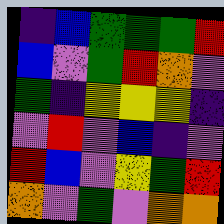[["indigo", "blue", "green", "green", "green", "red"], ["blue", "violet", "green", "red", "orange", "violet"], ["green", "indigo", "yellow", "yellow", "yellow", "indigo"], ["violet", "red", "violet", "blue", "indigo", "violet"], ["red", "blue", "violet", "yellow", "green", "red"], ["orange", "violet", "green", "violet", "orange", "orange"]]